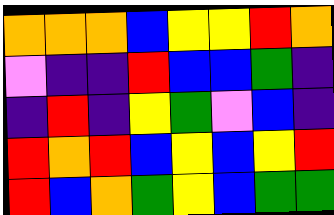[["orange", "orange", "orange", "blue", "yellow", "yellow", "red", "orange"], ["violet", "indigo", "indigo", "red", "blue", "blue", "green", "indigo"], ["indigo", "red", "indigo", "yellow", "green", "violet", "blue", "indigo"], ["red", "orange", "red", "blue", "yellow", "blue", "yellow", "red"], ["red", "blue", "orange", "green", "yellow", "blue", "green", "green"]]